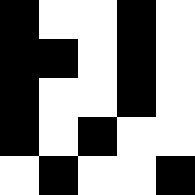[["black", "white", "white", "black", "white"], ["black", "black", "white", "black", "white"], ["black", "white", "white", "black", "white"], ["black", "white", "black", "white", "white"], ["white", "black", "white", "white", "black"]]